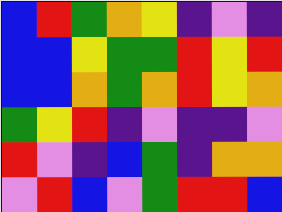[["blue", "red", "green", "orange", "yellow", "indigo", "violet", "indigo"], ["blue", "blue", "yellow", "green", "green", "red", "yellow", "red"], ["blue", "blue", "orange", "green", "orange", "red", "yellow", "orange"], ["green", "yellow", "red", "indigo", "violet", "indigo", "indigo", "violet"], ["red", "violet", "indigo", "blue", "green", "indigo", "orange", "orange"], ["violet", "red", "blue", "violet", "green", "red", "red", "blue"]]